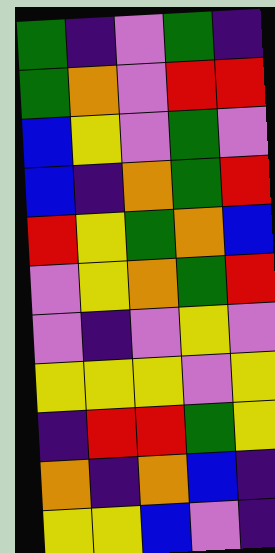[["green", "indigo", "violet", "green", "indigo"], ["green", "orange", "violet", "red", "red"], ["blue", "yellow", "violet", "green", "violet"], ["blue", "indigo", "orange", "green", "red"], ["red", "yellow", "green", "orange", "blue"], ["violet", "yellow", "orange", "green", "red"], ["violet", "indigo", "violet", "yellow", "violet"], ["yellow", "yellow", "yellow", "violet", "yellow"], ["indigo", "red", "red", "green", "yellow"], ["orange", "indigo", "orange", "blue", "indigo"], ["yellow", "yellow", "blue", "violet", "indigo"]]